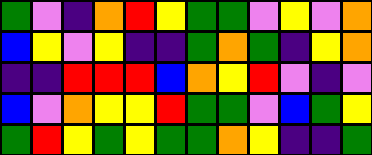[["green", "violet", "indigo", "orange", "red", "yellow", "green", "green", "violet", "yellow", "violet", "orange"], ["blue", "yellow", "violet", "yellow", "indigo", "indigo", "green", "orange", "green", "indigo", "yellow", "orange"], ["indigo", "indigo", "red", "red", "red", "blue", "orange", "yellow", "red", "violet", "indigo", "violet"], ["blue", "violet", "orange", "yellow", "yellow", "red", "green", "green", "violet", "blue", "green", "yellow"], ["green", "red", "yellow", "green", "yellow", "green", "green", "orange", "yellow", "indigo", "indigo", "green"]]